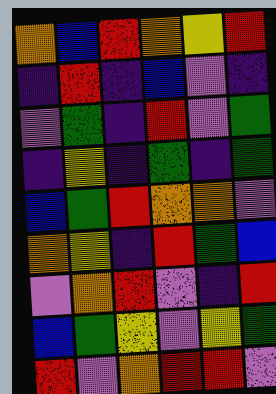[["orange", "blue", "red", "orange", "yellow", "red"], ["indigo", "red", "indigo", "blue", "violet", "indigo"], ["violet", "green", "indigo", "red", "violet", "green"], ["indigo", "yellow", "indigo", "green", "indigo", "green"], ["blue", "green", "red", "orange", "orange", "violet"], ["orange", "yellow", "indigo", "red", "green", "blue"], ["violet", "orange", "red", "violet", "indigo", "red"], ["blue", "green", "yellow", "violet", "yellow", "green"], ["red", "violet", "orange", "red", "red", "violet"]]